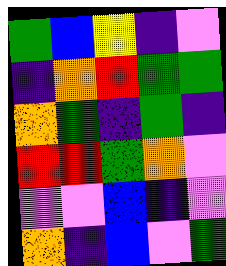[["green", "blue", "yellow", "indigo", "violet"], ["indigo", "orange", "red", "green", "green"], ["orange", "green", "indigo", "green", "indigo"], ["red", "red", "green", "orange", "violet"], ["violet", "violet", "blue", "indigo", "violet"], ["orange", "indigo", "blue", "violet", "green"]]